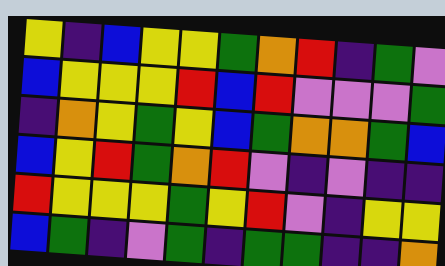[["yellow", "indigo", "blue", "yellow", "yellow", "green", "orange", "red", "indigo", "green", "violet"], ["blue", "yellow", "yellow", "yellow", "red", "blue", "red", "violet", "violet", "violet", "green"], ["indigo", "orange", "yellow", "green", "yellow", "blue", "green", "orange", "orange", "green", "blue"], ["blue", "yellow", "red", "green", "orange", "red", "violet", "indigo", "violet", "indigo", "indigo"], ["red", "yellow", "yellow", "yellow", "green", "yellow", "red", "violet", "indigo", "yellow", "yellow"], ["blue", "green", "indigo", "violet", "green", "indigo", "green", "green", "indigo", "indigo", "orange"]]